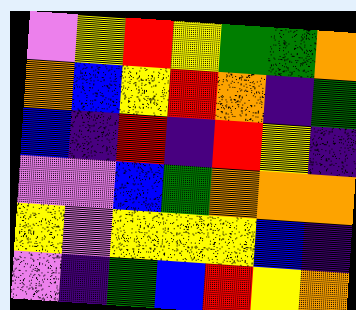[["violet", "yellow", "red", "yellow", "green", "green", "orange"], ["orange", "blue", "yellow", "red", "orange", "indigo", "green"], ["blue", "indigo", "red", "indigo", "red", "yellow", "indigo"], ["violet", "violet", "blue", "green", "orange", "orange", "orange"], ["yellow", "violet", "yellow", "yellow", "yellow", "blue", "indigo"], ["violet", "indigo", "green", "blue", "red", "yellow", "orange"]]